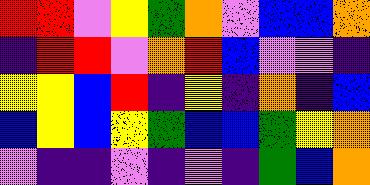[["red", "red", "violet", "yellow", "green", "orange", "violet", "blue", "blue", "orange"], ["indigo", "red", "red", "violet", "orange", "red", "blue", "violet", "violet", "indigo"], ["yellow", "yellow", "blue", "red", "indigo", "yellow", "indigo", "orange", "indigo", "blue"], ["blue", "yellow", "blue", "yellow", "green", "blue", "blue", "green", "yellow", "orange"], ["violet", "indigo", "indigo", "violet", "indigo", "violet", "indigo", "green", "blue", "orange"]]